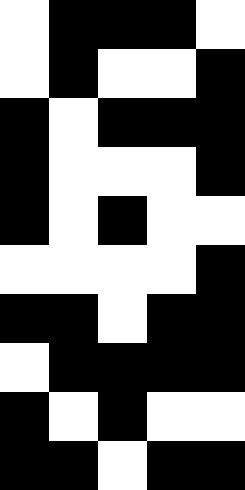[["white", "black", "black", "black", "white"], ["white", "black", "white", "white", "black"], ["black", "white", "black", "black", "black"], ["black", "white", "white", "white", "black"], ["black", "white", "black", "white", "white"], ["white", "white", "white", "white", "black"], ["black", "black", "white", "black", "black"], ["white", "black", "black", "black", "black"], ["black", "white", "black", "white", "white"], ["black", "black", "white", "black", "black"]]